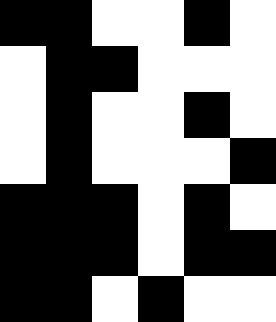[["black", "black", "white", "white", "black", "white"], ["white", "black", "black", "white", "white", "white"], ["white", "black", "white", "white", "black", "white"], ["white", "black", "white", "white", "white", "black"], ["black", "black", "black", "white", "black", "white"], ["black", "black", "black", "white", "black", "black"], ["black", "black", "white", "black", "white", "white"]]